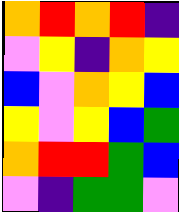[["orange", "red", "orange", "red", "indigo"], ["violet", "yellow", "indigo", "orange", "yellow"], ["blue", "violet", "orange", "yellow", "blue"], ["yellow", "violet", "yellow", "blue", "green"], ["orange", "red", "red", "green", "blue"], ["violet", "indigo", "green", "green", "violet"]]